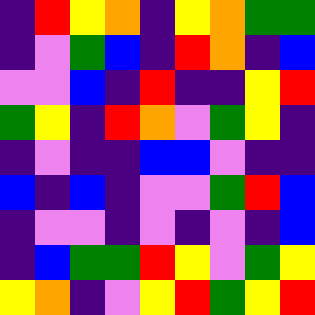[["indigo", "red", "yellow", "orange", "indigo", "yellow", "orange", "green", "green"], ["indigo", "violet", "green", "blue", "indigo", "red", "orange", "indigo", "blue"], ["violet", "violet", "blue", "indigo", "red", "indigo", "indigo", "yellow", "red"], ["green", "yellow", "indigo", "red", "orange", "violet", "green", "yellow", "indigo"], ["indigo", "violet", "indigo", "indigo", "blue", "blue", "violet", "indigo", "indigo"], ["blue", "indigo", "blue", "indigo", "violet", "violet", "green", "red", "blue"], ["indigo", "violet", "violet", "indigo", "violet", "indigo", "violet", "indigo", "blue"], ["indigo", "blue", "green", "green", "red", "yellow", "violet", "green", "yellow"], ["yellow", "orange", "indigo", "violet", "yellow", "red", "green", "yellow", "red"]]